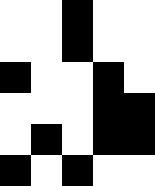[["white", "white", "black", "white", "white"], ["white", "white", "black", "white", "white"], ["black", "white", "white", "black", "white"], ["white", "white", "white", "black", "black"], ["white", "black", "white", "black", "black"], ["black", "white", "black", "white", "white"]]